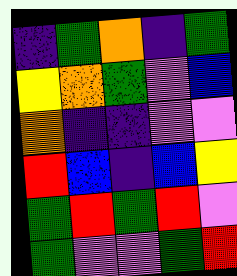[["indigo", "green", "orange", "indigo", "green"], ["yellow", "orange", "green", "violet", "blue"], ["orange", "indigo", "indigo", "violet", "violet"], ["red", "blue", "indigo", "blue", "yellow"], ["green", "red", "green", "red", "violet"], ["green", "violet", "violet", "green", "red"]]